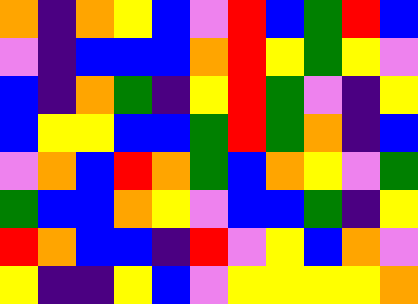[["orange", "indigo", "orange", "yellow", "blue", "violet", "red", "blue", "green", "red", "blue"], ["violet", "indigo", "blue", "blue", "blue", "orange", "red", "yellow", "green", "yellow", "violet"], ["blue", "indigo", "orange", "green", "indigo", "yellow", "red", "green", "violet", "indigo", "yellow"], ["blue", "yellow", "yellow", "blue", "blue", "green", "red", "green", "orange", "indigo", "blue"], ["violet", "orange", "blue", "red", "orange", "green", "blue", "orange", "yellow", "violet", "green"], ["green", "blue", "blue", "orange", "yellow", "violet", "blue", "blue", "green", "indigo", "yellow"], ["red", "orange", "blue", "blue", "indigo", "red", "violet", "yellow", "blue", "orange", "violet"], ["yellow", "indigo", "indigo", "yellow", "blue", "violet", "yellow", "yellow", "yellow", "yellow", "orange"]]